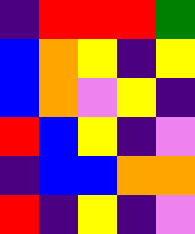[["indigo", "red", "red", "red", "green"], ["blue", "orange", "yellow", "indigo", "yellow"], ["blue", "orange", "violet", "yellow", "indigo"], ["red", "blue", "yellow", "indigo", "violet"], ["indigo", "blue", "blue", "orange", "orange"], ["red", "indigo", "yellow", "indigo", "violet"]]